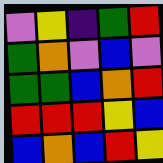[["violet", "yellow", "indigo", "green", "red"], ["green", "orange", "violet", "blue", "violet"], ["green", "green", "blue", "orange", "red"], ["red", "red", "red", "yellow", "blue"], ["blue", "orange", "blue", "red", "yellow"]]